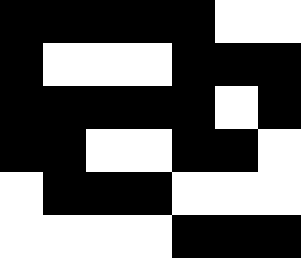[["black", "black", "black", "black", "black", "white", "white"], ["black", "white", "white", "white", "black", "black", "black"], ["black", "black", "black", "black", "black", "white", "black"], ["black", "black", "white", "white", "black", "black", "white"], ["white", "black", "black", "black", "white", "white", "white"], ["white", "white", "white", "white", "black", "black", "black"]]